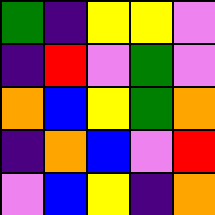[["green", "indigo", "yellow", "yellow", "violet"], ["indigo", "red", "violet", "green", "violet"], ["orange", "blue", "yellow", "green", "orange"], ["indigo", "orange", "blue", "violet", "red"], ["violet", "blue", "yellow", "indigo", "orange"]]